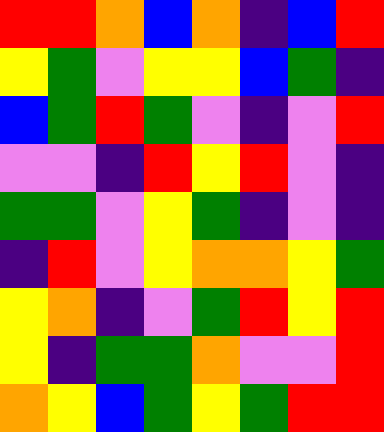[["red", "red", "orange", "blue", "orange", "indigo", "blue", "red"], ["yellow", "green", "violet", "yellow", "yellow", "blue", "green", "indigo"], ["blue", "green", "red", "green", "violet", "indigo", "violet", "red"], ["violet", "violet", "indigo", "red", "yellow", "red", "violet", "indigo"], ["green", "green", "violet", "yellow", "green", "indigo", "violet", "indigo"], ["indigo", "red", "violet", "yellow", "orange", "orange", "yellow", "green"], ["yellow", "orange", "indigo", "violet", "green", "red", "yellow", "red"], ["yellow", "indigo", "green", "green", "orange", "violet", "violet", "red"], ["orange", "yellow", "blue", "green", "yellow", "green", "red", "red"]]